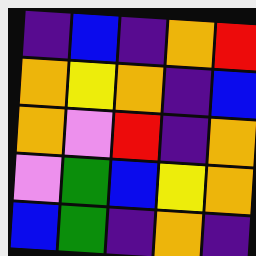[["indigo", "blue", "indigo", "orange", "red"], ["orange", "yellow", "orange", "indigo", "blue"], ["orange", "violet", "red", "indigo", "orange"], ["violet", "green", "blue", "yellow", "orange"], ["blue", "green", "indigo", "orange", "indigo"]]